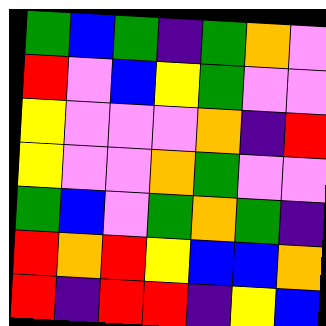[["green", "blue", "green", "indigo", "green", "orange", "violet"], ["red", "violet", "blue", "yellow", "green", "violet", "violet"], ["yellow", "violet", "violet", "violet", "orange", "indigo", "red"], ["yellow", "violet", "violet", "orange", "green", "violet", "violet"], ["green", "blue", "violet", "green", "orange", "green", "indigo"], ["red", "orange", "red", "yellow", "blue", "blue", "orange"], ["red", "indigo", "red", "red", "indigo", "yellow", "blue"]]